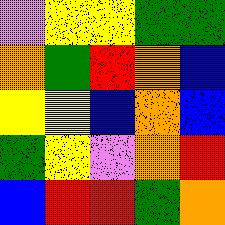[["violet", "yellow", "yellow", "green", "green"], ["orange", "green", "red", "orange", "blue"], ["yellow", "yellow", "blue", "orange", "blue"], ["green", "yellow", "violet", "orange", "red"], ["blue", "red", "red", "green", "orange"]]